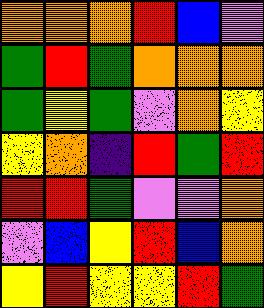[["orange", "orange", "orange", "red", "blue", "violet"], ["green", "red", "green", "orange", "orange", "orange"], ["green", "yellow", "green", "violet", "orange", "yellow"], ["yellow", "orange", "indigo", "red", "green", "red"], ["red", "red", "green", "violet", "violet", "orange"], ["violet", "blue", "yellow", "red", "blue", "orange"], ["yellow", "red", "yellow", "yellow", "red", "green"]]